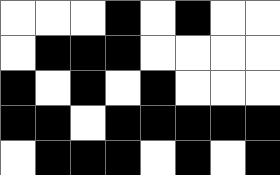[["white", "white", "white", "black", "white", "black", "white", "white"], ["white", "black", "black", "black", "white", "white", "white", "white"], ["black", "white", "black", "white", "black", "white", "white", "white"], ["black", "black", "white", "black", "black", "black", "black", "black"], ["white", "black", "black", "black", "white", "black", "white", "black"]]